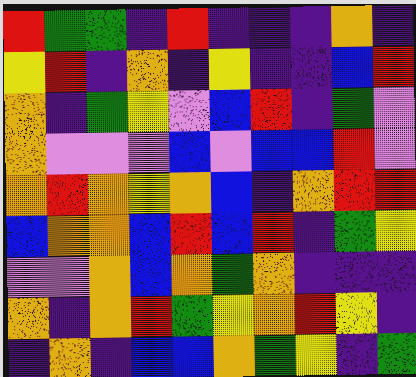[["red", "green", "green", "indigo", "red", "indigo", "indigo", "indigo", "orange", "indigo"], ["yellow", "red", "indigo", "orange", "indigo", "yellow", "indigo", "indigo", "blue", "red"], ["orange", "indigo", "green", "yellow", "violet", "blue", "red", "indigo", "green", "violet"], ["orange", "violet", "violet", "violet", "blue", "violet", "blue", "blue", "red", "violet"], ["orange", "red", "orange", "yellow", "orange", "blue", "indigo", "orange", "red", "red"], ["blue", "orange", "orange", "blue", "red", "blue", "red", "indigo", "green", "yellow"], ["violet", "violet", "orange", "blue", "orange", "green", "orange", "indigo", "indigo", "indigo"], ["orange", "indigo", "orange", "red", "green", "yellow", "orange", "red", "yellow", "indigo"], ["indigo", "orange", "indigo", "blue", "blue", "orange", "green", "yellow", "indigo", "green"]]